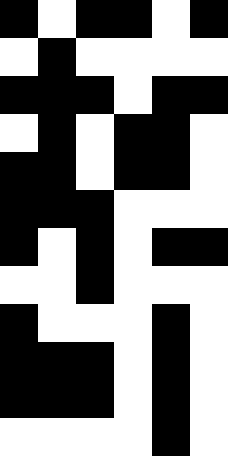[["black", "white", "black", "black", "white", "black"], ["white", "black", "white", "white", "white", "white"], ["black", "black", "black", "white", "black", "black"], ["white", "black", "white", "black", "black", "white"], ["black", "black", "white", "black", "black", "white"], ["black", "black", "black", "white", "white", "white"], ["black", "white", "black", "white", "black", "black"], ["white", "white", "black", "white", "white", "white"], ["black", "white", "white", "white", "black", "white"], ["black", "black", "black", "white", "black", "white"], ["black", "black", "black", "white", "black", "white"], ["white", "white", "white", "white", "black", "white"]]